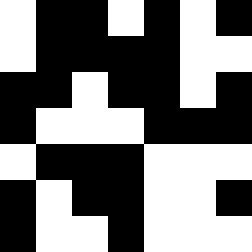[["white", "black", "black", "white", "black", "white", "black"], ["white", "black", "black", "black", "black", "white", "white"], ["black", "black", "white", "black", "black", "white", "black"], ["black", "white", "white", "white", "black", "black", "black"], ["white", "black", "black", "black", "white", "white", "white"], ["black", "white", "black", "black", "white", "white", "black"], ["black", "white", "white", "black", "white", "white", "white"]]